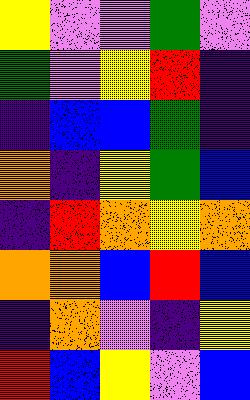[["yellow", "violet", "violet", "green", "violet"], ["green", "violet", "yellow", "red", "indigo"], ["indigo", "blue", "blue", "green", "indigo"], ["orange", "indigo", "yellow", "green", "blue"], ["indigo", "red", "orange", "yellow", "orange"], ["orange", "orange", "blue", "red", "blue"], ["indigo", "orange", "violet", "indigo", "yellow"], ["red", "blue", "yellow", "violet", "blue"]]